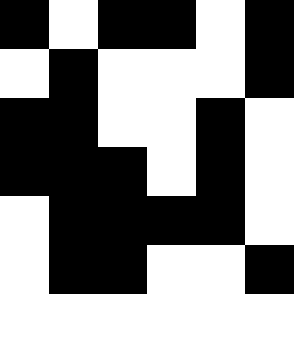[["black", "white", "black", "black", "white", "black"], ["white", "black", "white", "white", "white", "black"], ["black", "black", "white", "white", "black", "white"], ["black", "black", "black", "white", "black", "white"], ["white", "black", "black", "black", "black", "white"], ["white", "black", "black", "white", "white", "black"], ["white", "white", "white", "white", "white", "white"]]